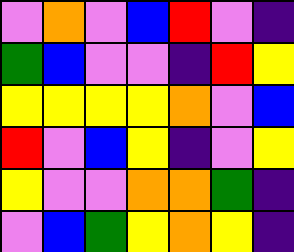[["violet", "orange", "violet", "blue", "red", "violet", "indigo"], ["green", "blue", "violet", "violet", "indigo", "red", "yellow"], ["yellow", "yellow", "yellow", "yellow", "orange", "violet", "blue"], ["red", "violet", "blue", "yellow", "indigo", "violet", "yellow"], ["yellow", "violet", "violet", "orange", "orange", "green", "indigo"], ["violet", "blue", "green", "yellow", "orange", "yellow", "indigo"]]